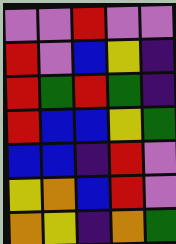[["violet", "violet", "red", "violet", "violet"], ["red", "violet", "blue", "yellow", "indigo"], ["red", "green", "red", "green", "indigo"], ["red", "blue", "blue", "yellow", "green"], ["blue", "blue", "indigo", "red", "violet"], ["yellow", "orange", "blue", "red", "violet"], ["orange", "yellow", "indigo", "orange", "green"]]